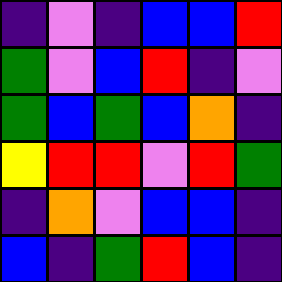[["indigo", "violet", "indigo", "blue", "blue", "red"], ["green", "violet", "blue", "red", "indigo", "violet"], ["green", "blue", "green", "blue", "orange", "indigo"], ["yellow", "red", "red", "violet", "red", "green"], ["indigo", "orange", "violet", "blue", "blue", "indigo"], ["blue", "indigo", "green", "red", "blue", "indigo"]]